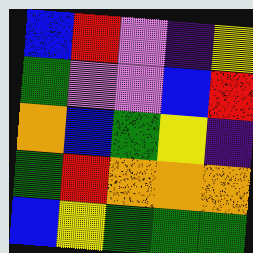[["blue", "red", "violet", "indigo", "yellow"], ["green", "violet", "violet", "blue", "red"], ["orange", "blue", "green", "yellow", "indigo"], ["green", "red", "orange", "orange", "orange"], ["blue", "yellow", "green", "green", "green"]]